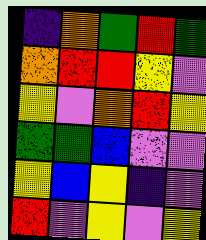[["indigo", "orange", "green", "red", "green"], ["orange", "red", "red", "yellow", "violet"], ["yellow", "violet", "orange", "red", "yellow"], ["green", "green", "blue", "violet", "violet"], ["yellow", "blue", "yellow", "indigo", "violet"], ["red", "violet", "yellow", "violet", "yellow"]]